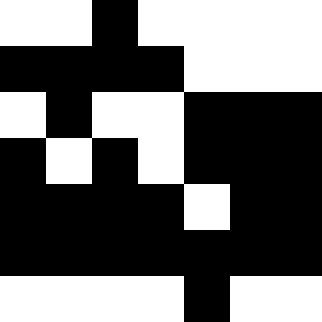[["white", "white", "black", "white", "white", "white", "white"], ["black", "black", "black", "black", "white", "white", "white"], ["white", "black", "white", "white", "black", "black", "black"], ["black", "white", "black", "white", "black", "black", "black"], ["black", "black", "black", "black", "white", "black", "black"], ["black", "black", "black", "black", "black", "black", "black"], ["white", "white", "white", "white", "black", "white", "white"]]